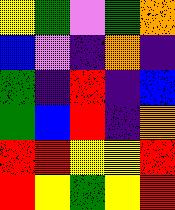[["yellow", "green", "violet", "green", "orange"], ["blue", "violet", "indigo", "orange", "indigo"], ["green", "indigo", "red", "indigo", "blue"], ["green", "blue", "red", "indigo", "orange"], ["red", "red", "yellow", "yellow", "red"], ["red", "yellow", "green", "yellow", "red"]]